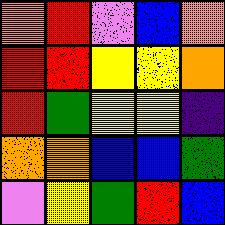[["orange", "red", "violet", "blue", "orange"], ["red", "red", "yellow", "yellow", "orange"], ["red", "green", "yellow", "yellow", "indigo"], ["orange", "orange", "blue", "blue", "green"], ["violet", "yellow", "green", "red", "blue"]]